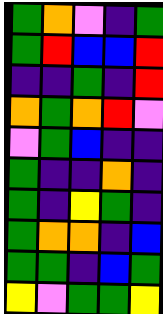[["green", "orange", "violet", "indigo", "green"], ["green", "red", "blue", "blue", "red"], ["indigo", "indigo", "green", "indigo", "red"], ["orange", "green", "orange", "red", "violet"], ["violet", "green", "blue", "indigo", "indigo"], ["green", "indigo", "indigo", "orange", "indigo"], ["green", "indigo", "yellow", "green", "indigo"], ["green", "orange", "orange", "indigo", "blue"], ["green", "green", "indigo", "blue", "green"], ["yellow", "violet", "green", "green", "yellow"]]